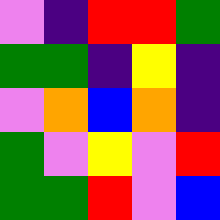[["violet", "indigo", "red", "red", "green"], ["green", "green", "indigo", "yellow", "indigo"], ["violet", "orange", "blue", "orange", "indigo"], ["green", "violet", "yellow", "violet", "red"], ["green", "green", "red", "violet", "blue"]]